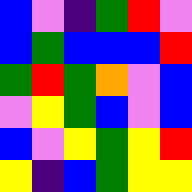[["blue", "violet", "indigo", "green", "red", "violet"], ["blue", "green", "blue", "blue", "blue", "red"], ["green", "red", "green", "orange", "violet", "blue"], ["violet", "yellow", "green", "blue", "violet", "blue"], ["blue", "violet", "yellow", "green", "yellow", "red"], ["yellow", "indigo", "blue", "green", "yellow", "yellow"]]